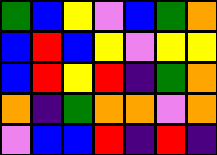[["green", "blue", "yellow", "violet", "blue", "green", "orange"], ["blue", "red", "blue", "yellow", "violet", "yellow", "yellow"], ["blue", "red", "yellow", "red", "indigo", "green", "orange"], ["orange", "indigo", "green", "orange", "orange", "violet", "orange"], ["violet", "blue", "blue", "red", "indigo", "red", "indigo"]]